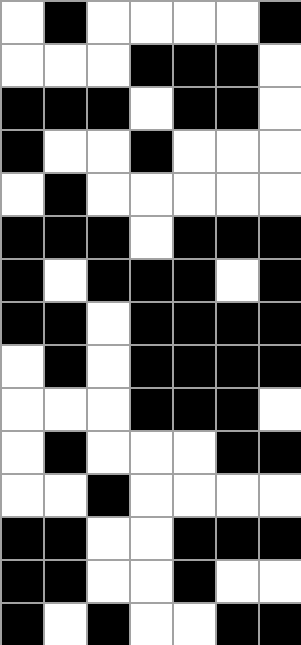[["white", "black", "white", "white", "white", "white", "black"], ["white", "white", "white", "black", "black", "black", "white"], ["black", "black", "black", "white", "black", "black", "white"], ["black", "white", "white", "black", "white", "white", "white"], ["white", "black", "white", "white", "white", "white", "white"], ["black", "black", "black", "white", "black", "black", "black"], ["black", "white", "black", "black", "black", "white", "black"], ["black", "black", "white", "black", "black", "black", "black"], ["white", "black", "white", "black", "black", "black", "black"], ["white", "white", "white", "black", "black", "black", "white"], ["white", "black", "white", "white", "white", "black", "black"], ["white", "white", "black", "white", "white", "white", "white"], ["black", "black", "white", "white", "black", "black", "black"], ["black", "black", "white", "white", "black", "white", "white"], ["black", "white", "black", "white", "white", "black", "black"]]